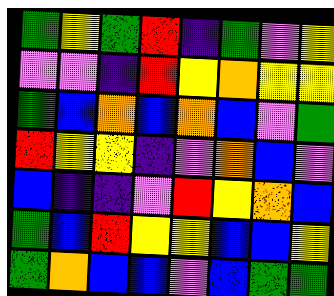[["green", "yellow", "green", "red", "indigo", "green", "violet", "yellow"], ["violet", "violet", "indigo", "red", "yellow", "orange", "yellow", "yellow"], ["green", "blue", "orange", "blue", "orange", "blue", "violet", "green"], ["red", "yellow", "yellow", "indigo", "violet", "orange", "blue", "violet"], ["blue", "indigo", "indigo", "violet", "red", "yellow", "orange", "blue"], ["green", "blue", "red", "yellow", "yellow", "blue", "blue", "yellow"], ["green", "orange", "blue", "blue", "violet", "blue", "green", "green"]]